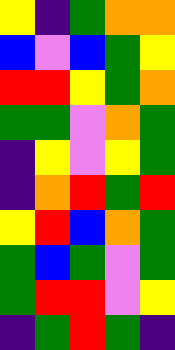[["yellow", "indigo", "green", "orange", "orange"], ["blue", "violet", "blue", "green", "yellow"], ["red", "red", "yellow", "green", "orange"], ["green", "green", "violet", "orange", "green"], ["indigo", "yellow", "violet", "yellow", "green"], ["indigo", "orange", "red", "green", "red"], ["yellow", "red", "blue", "orange", "green"], ["green", "blue", "green", "violet", "green"], ["green", "red", "red", "violet", "yellow"], ["indigo", "green", "red", "green", "indigo"]]